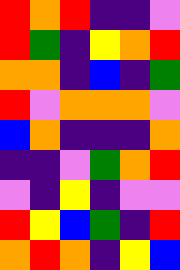[["red", "orange", "red", "indigo", "indigo", "violet"], ["red", "green", "indigo", "yellow", "orange", "red"], ["orange", "orange", "indigo", "blue", "indigo", "green"], ["red", "violet", "orange", "orange", "orange", "violet"], ["blue", "orange", "indigo", "indigo", "indigo", "orange"], ["indigo", "indigo", "violet", "green", "orange", "red"], ["violet", "indigo", "yellow", "indigo", "violet", "violet"], ["red", "yellow", "blue", "green", "indigo", "red"], ["orange", "red", "orange", "indigo", "yellow", "blue"]]